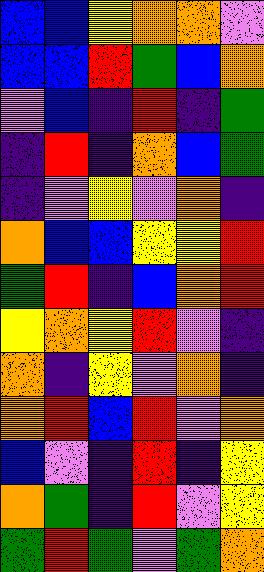[["blue", "blue", "yellow", "orange", "orange", "violet"], ["blue", "blue", "red", "green", "blue", "orange"], ["violet", "blue", "indigo", "red", "indigo", "green"], ["indigo", "red", "indigo", "orange", "blue", "green"], ["indigo", "violet", "yellow", "violet", "orange", "indigo"], ["orange", "blue", "blue", "yellow", "yellow", "red"], ["green", "red", "indigo", "blue", "orange", "red"], ["yellow", "orange", "yellow", "red", "violet", "indigo"], ["orange", "indigo", "yellow", "violet", "orange", "indigo"], ["orange", "red", "blue", "red", "violet", "orange"], ["blue", "violet", "indigo", "red", "indigo", "yellow"], ["orange", "green", "indigo", "red", "violet", "yellow"], ["green", "red", "green", "violet", "green", "orange"]]